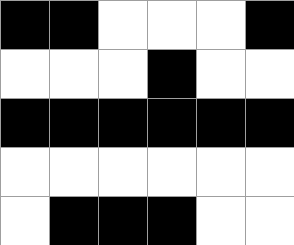[["black", "black", "white", "white", "white", "black"], ["white", "white", "white", "black", "white", "white"], ["black", "black", "black", "black", "black", "black"], ["white", "white", "white", "white", "white", "white"], ["white", "black", "black", "black", "white", "white"]]